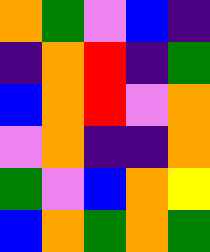[["orange", "green", "violet", "blue", "indigo"], ["indigo", "orange", "red", "indigo", "green"], ["blue", "orange", "red", "violet", "orange"], ["violet", "orange", "indigo", "indigo", "orange"], ["green", "violet", "blue", "orange", "yellow"], ["blue", "orange", "green", "orange", "green"]]